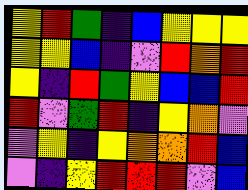[["yellow", "red", "green", "indigo", "blue", "yellow", "yellow", "yellow"], ["yellow", "yellow", "blue", "indigo", "violet", "red", "orange", "red"], ["yellow", "indigo", "red", "green", "yellow", "blue", "blue", "red"], ["red", "violet", "green", "red", "indigo", "yellow", "orange", "violet"], ["violet", "yellow", "indigo", "yellow", "orange", "orange", "red", "blue"], ["violet", "indigo", "yellow", "red", "red", "red", "violet", "blue"]]